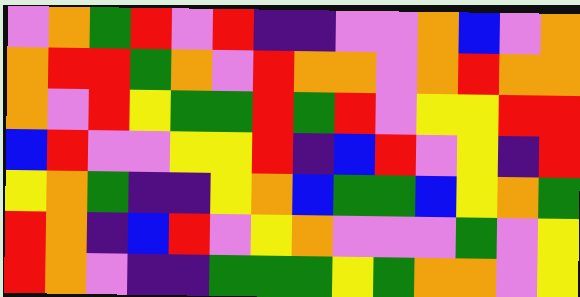[["violet", "orange", "green", "red", "violet", "red", "indigo", "indigo", "violet", "violet", "orange", "blue", "violet", "orange"], ["orange", "red", "red", "green", "orange", "violet", "red", "orange", "orange", "violet", "orange", "red", "orange", "orange"], ["orange", "violet", "red", "yellow", "green", "green", "red", "green", "red", "violet", "yellow", "yellow", "red", "red"], ["blue", "red", "violet", "violet", "yellow", "yellow", "red", "indigo", "blue", "red", "violet", "yellow", "indigo", "red"], ["yellow", "orange", "green", "indigo", "indigo", "yellow", "orange", "blue", "green", "green", "blue", "yellow", "orange", "green"], ["red", "orange", "indigo", "blue", "red", "violet", "yellow", "orange", "violet", "violet", "violet", "green", "violet", "yellow"], ["red", "orange", "violet", "indigo", "indigo", "green", "green", "green", "yellow", "green", "orange", "orange", "violet", "yellow"]]